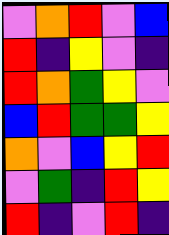[["violet", "orange", "red", "violet", "blue"], ["red", "indigo", "yellow", "violet", "indigo"], ["red", "orange", "green", "yellow", "violet"], ["blue", "red", "green", "green", "yellow"], ["orange", "violet", "blue", "yellow", "red"], ["violet", "green", "indigo", "red", "yellow"], ["red", "indigo", "violet", "red", "indigo"]]